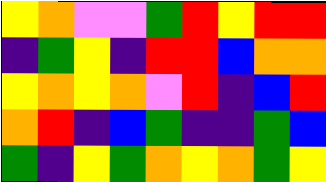[["yellow", "orange", "violet", "violet", "green", "red", "yellow", "red", "red"], ["indigo", "green", "yellow", "indigo", "red", "red", "blue", "orange", "orange"], ["yellow", "orange", "yellow", "orange", "violet", "red", "indigo", "blue", "red"], ["orange", "red", "indigo", "blue", "green", "indigo", "indigo", "green", "blue"], ["green", "indigo", "yellow", "green", "orange", "yellow", "orange", "green", "yellow"]]